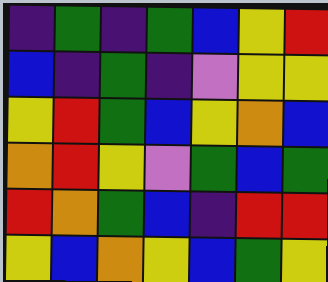[["indigo", "green", "indigo", "green", "blue", "yellow", "red"], ["blue", "indigo", "green", "indigo", "violet", "yellow", "yellow"], ["yellow", "red", "green", "blue", "yellow", "orange", "blue"], ["orange", "red", "yellow", "violet", "green", "blue", "green"], ["red", "orange", "green", "blue", "indigo", "red", "red"], ["yellow", "blue", "orange", "yellow", "blue", "green", "yellow"]]